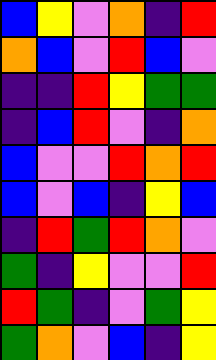[["blue", "yellow", "violet", "orange", "indigo", "red"], ["orange", "blue", "violet", "red", "blue", "violet"], ["indigo", "indigo", "red", "yellow", "green", "green"], ["indigo", "blue", "red", "violet", "indigo", "orange"], ["blue", "violet", "violet", "red", "orange", "red"], ["blue", "violet", "blue", "indigo", "yellow", "blue"], ["indigo", "red", "green", "red", "orange", "violet"], ["green", "indigo", "yellow", "violet", "violet", "red"], ["red", "green", "indigo", "violet", "green", "yellow"], ["green", "orange", "violet", "blue", "indigo", "yellow"]]